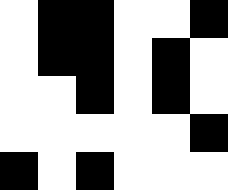[["white", "black", "black", "white", "white", "black"], ["white", "black", "black", "white", "black", "white"], ["white", "white", "black", "white", "black", "white"], ["white", "white", "white", "white", "white", "black"], ["black", "white", "black", "white", "white", "white"]]